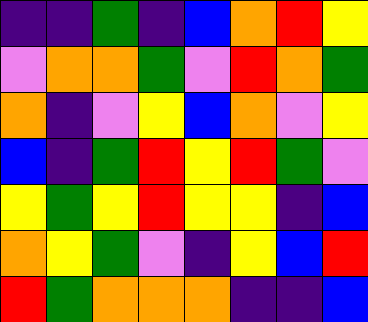[["indigo", "indigo", "green", "indigo", "blue", "orange", "red", "yellow"], ["violet", "orange", "orange", "green", "violet", "red", "orange", "green"], ["orange", "indigo", "violet", "yellow", "blue", "orange", "violet", "yellow"], ["blue", "indigo", "green", "red", "yellow", "red", "green", "violet"], ["yellow", "green", "yellow", "red", "yellow", "yellow", "indigo", "blue"], ["orange", "yellow", "green", "violet", "indigo", "yellow", "blue", "red"], ["red", "green", "orange", "orange", "orange", "indigo", "indigo", "blue"]]